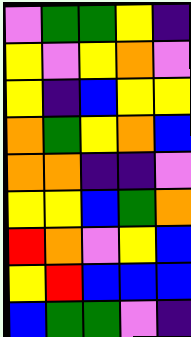[["violet", "green", "green", "yellow", "indigo"], ["yellow", "violet", "yellow", "orange", "violet"], ["yellow", "indigo", "blue", "yellow", "yellow"], ["orange", "green", "yellow", "orange", "blue"], ["orange", "orange", "indigo", "indigo", "violet"], ["yellow", "yellow", "blue", "green", "orange"], ["red", "orange", "violet", "yellow", "blue"], ["yellow", "red", "blue", "blue", "blue"], ["blue", "green", "green", "violet", "indigo"]]